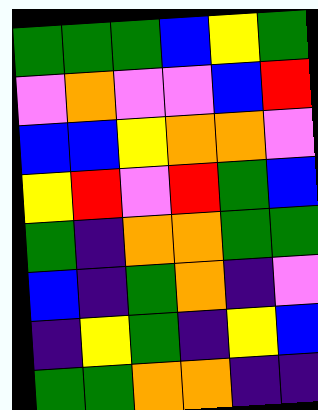[["green", "green", "green", "blue", "yellow", "green"], ["violet", "orange", "violet", "violet", "blue", "red"], ["blue", "blue", "yellow", "orange", "orange", "violet"], ["yellow", "red", "violet", "red", "green", "blue"], ["green", "indigo", "orange", "orange", "green", "green"], ["blue", "indigo", "green", "orange", "indigo", "violet"], ["indigo", "yellow", "green", "indigo", "yellow", "blue"], ["green", "green", "orange", "orange", "indigo", "indigo"]]